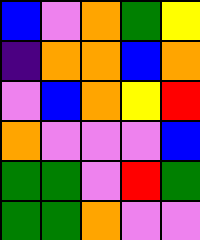[["blue", "violet", "orange", "green", "yellow"], ["indigo", "orange", "orange", "blue", "orange"], ["violet", "blue", "orange", "yellow", "red"], ["orange", "violet", "violet", "violet", "blue"], ["green", "green", "violet", "red", "green"], ["green", "green", "orange", "violet", "violet"]]